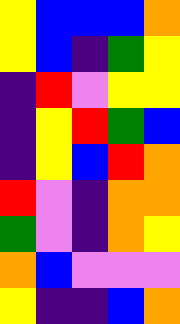[["yellow", "blue", "blue", "blue", "orange"], ["yellow", "blue", "indigo", "green", "yellow"], ["indigo", "red", "violet", "yellow", "yellow"], ["indigo", "yellow", "red", "green", "blue"], ["indigo", "yellow", "blue", "red", "orange"], ["red", "violet", "indigo", "orange", "orange"], ["green", "violet", "indigo", "orange", "yellow"], ["orange", "blue", "violet", "violet", "violet"], ["yellow", "indigo", "indigo", "blue", "orange"]]